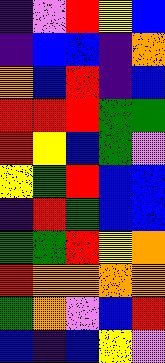[["indigo", "violet", "red", "yellow", "blue"], ["indigo", "blue", "blue", "indigo", "orange"], ["orange", "blue", "red", "indigo", "blue"], ["red", "red", "red", "green", "green"], ["red", "yellow", "blue", "green", "violet"], ["yellow", "green", "red", "blue", "blue"], ["indigo", "red", "green", "blue", "blue"], ["green", "green", "red", "yellow", "orange"], ["red", "orange", "orange", "orange", "orange"], ["green", "orange", "violet", "blue", "red"], ["blue", "indigo", "blue", "yellow", "violet"]]